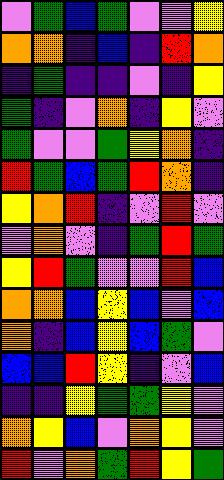[["violet", "green", "blue", "green", "violet", "violet", "yellow"], ["orange", "orange", "indigo", "blue", "indigo", "red", "orange"], ["indigo", "green", "indigo", "indigo", "violet", "indigo", "yellow"], ["green", "indigo", "violet", "orange", "indigo", "yellow", "violet"], ["green", "violet", "violet", "green", "yellow", "orange", "indigo"], ["red", "green", "blue", "green", "red", "orange", "indigo"], ["yellow", "orange", "red", "indigo", "violet", "red", "violet"], ["violet", "orange", "violet", "indigo", "green", "red", "green"], ["yellow", "red", "green", "violet", "violet", "red", "blue"], ["orange", "orange", "blue", "yellow", "blue", "violet", "blue"], ["orange", "indigo", "blue", "yellow", "blue", "green", "violet"], ["blue", "blue", "red", "yellow", "indigo", "violet", "blue"], ["indigo", "indigo", "yellow", "green", "green", "yellow", "violet"], ["orange", "yellow", "blue", "violet", "orange", "yellow", "violet"], ["red", "violet", "orange", "green", "red", "yellow", "green"]]